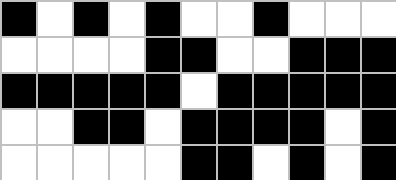[["black", "white", "black", "white", "black", "white", "white", "black", "white", "white", "white"], ["white", "white", "white", "white", "black", "black", "white", "white", "black", "black", "black"], ["black", "black", "black", "black", "black", "white", "black", "black", "black", "black", "black"], ["white", "white", "black", "black", "white", "black", "black", "black", "black", "white", "black"], ["white", "white", "white", "white", "white", "black", "black", "white", "black", "white", "black"]]